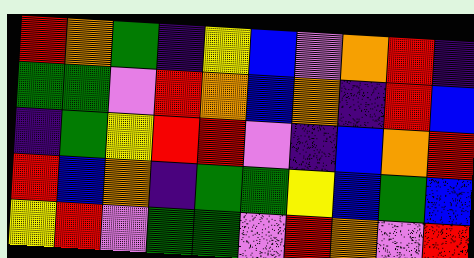[["red", "orange", "green", "indigo", "yellow", "blue", "violet", "orange", "red", "indigo"], ["green", "green", "violet", "red", "orange", "blue", "orange", "indigo", "red", "blue"], ["indigo", "green", "yellow", "red", "red", "violet", "indigo", "blue", "orange", "red"], ["red", "blue", "orange", "indigo", "green", "green", "yellow", "blue", "green", "blue"], ["yellow", "red", "violet", "green", "green", "violet", "red", "orange", "violet", "red"]]